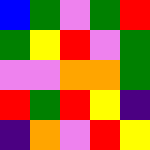[["blue", "green", "violet", "green", "red"], ["green", "yellow", "red", "violet", "green"], ["violet", "violet", "orange", "orange", "green"], ["red", "green", "red", "yellow", "indigo"], ["indigo", "orange", "violet", "red", "yellow"]]